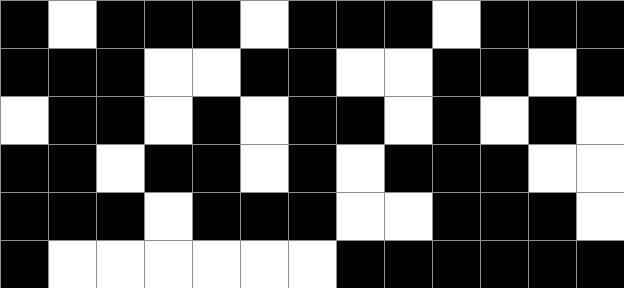[["black", "white", "black", "black", "black", "white", "black", "black", "black", "white", "black", "black", "black"], ["black", "black", "black", "white", "white", "black", "black", "white", "white", "black", "black", "white", "black"], ["white", "black", "black", "white", "black", "white", "black", "black", "white", "black", "white", "black", "white"], ["black", "black", "white", "black", "black", "white", "black", "white", "black", "black", "black", "white", "white"], ["black", "black", "black", "white", "black", "black", "black", "white", "white", "black", "black", "black", "white"], ["black", "white", "white", "white", "white", "white", "white", "black", "black", "black", "black", "black", "black"]]